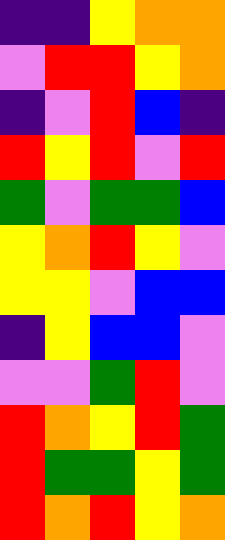[["indigo", "indigo", "yellow", "orange", "orange"], ["violet", "red", "red", "yellow", "orange"], ["indigo", "violet", "red", "blue", "indigo"], ["red", "yellow", "red", "violet", "red"], ["green", "violet", "green", "green", "blue"], ["yellow", "orange", "red", "yellow", "violet"], ["yellow", "yellow", "violet", "blue", "blue"], ["indigo", "yellow", "blue", "blue", "violet"], ["violet", "violet", "green", "red", "violet"], ["red", "orange", "yellow", "red", "green"], ["red", "green", "green", "yellow", "green"], ["red", "orange", "red", "yellow", "orange"]]